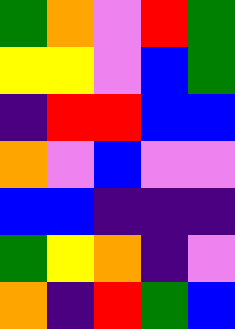[["green", "orange", "violet", "red", "green"], ["yellow", "yellow", "violet", "blue", "green"], ["indigo", "red", "red", "blue", "blue"], ["orange", "violet", "blue", "violet", "violet"], ["blue", "blue", "indigo", "indigo", "indigo"], ["green", "yellow", "orange", "indigo", "violet"], ["orange", "indigo", "red", "green", "blue"]]